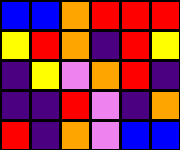[["blue", "blue", "orange", "red", "red", "red"], ["yellow", "red", "orange", "indigo", "red", "yellow"], ["indigo", "yellow", "violet", "orange", "red", "indigo"], ["indigo", "indigo", "red", "violet", "indigo", "orange"], ["red", "indigo", "orange", "violet", "blue", "blue"]]